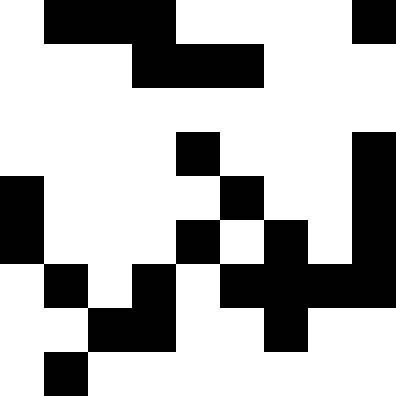[["white", "black", "black", "black", "white", "white", "white", "white", "black"], ["white", "white", "white", "black", "black", "black", "white", "white", "white"], ["white", "white", "white", "white", "white", "white", "white", "white", "white"], ["white", "white", "white", "white", "black", "white", "white", "white", "black"], ["black", "white", "white", "white", "white", "black", "white", "white", "black"], ["black", "white", "white", "white", "black", "white", "black", "white", "black"], ["white", "black", "white", "black", "white", "black", "black", "black", "black"], ["white", "white", "black", "black", "white", "white", "black", "white", "white"], ["white", "black", "white", "white", "white", "white", "white", "white", "white"]]